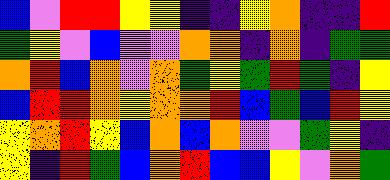[["blue", "violet", "red", "red", "yellow", "yellow", "indigo", "indigo", "yellow", "orange", "indigo", "indigo", "red"], ["green", "yellow", "violet", "blue", "violet", "violet", "orange", "orange", "indigo", "orange", "indigo", "green", "green"], ["orange", "red", "blue", "orange", "violet", "orange", "green", "yellow", "green", "red", "green", "indigo", "yellow"], ["blue", "red", "red", "orange", "yellow", "orange", "orange", "red", "blue", "green", "blue", "red", "yellow"], ["yellow", "orange", "red", "yellow", "blue", "orange", "blue", "orange", "violet", "violet", "green", "yellow", "indigo"], ["yellow", "indigo", "red", "green", "blue", "orange", "red", "blue", "blue", "yellow", "violet", "orange", "green"]]